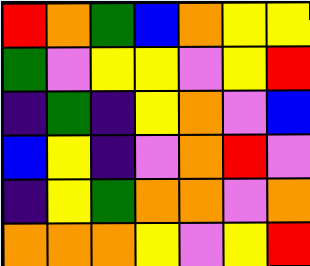[["red", "orange", "green", "blue", "orange", "yellow", "yellow"], ["green", "violet", "yellow", "yellow", "violet", "yellow", "red"], ["indigo", "green", "indigo", "yellow", "orange", "violet", "blue"], ["blue", "yellow", "indigo", "violet", "orange", "red", "violet"], ["indigo", "yellow", "green", "orange", "orange", "violet", "orange"], ["orange", "orange", "orange", "yellow", "violet", "yellow", "red"]]